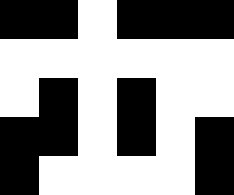[["black", "black", "white", "black", "black", "black"], ["white", "white", "white", "white", "white", "white"], ["white", "black", "white", "black", "white", "white"], ["black", "black", "white", "black", "white", "black"], ["black", "white", "white", "white", "white", "black"]]